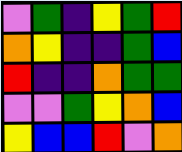[["violet", "green", "indigo", "yellow", "green", "red"], ["orange", "yellow", "indigo", "indigo", "green", "blue"], ["red", "indigo", "indigo", "orange", "green", "green"], ["violet", "violet", "green", "yellow", "orange", "blue"], ["yellow", "blue", "blue", "red", "violet", "orange"]]